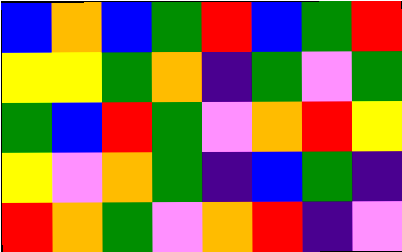[["blue", "orange", "blue", "green", "red", "blue", "green", "red"], ["yellow", "yellow", "green", "orange", "indigo", "green", "violet", "green"], ["green", "blue", "red", "green", "violet", "orange", "red", "yellow"], ["yellow", "violet", "orange", "green", "indigo", "blue", "green", "indigo"], ["red", "orange", "green", "violet", "orange", "red", "indigo", "violet"]]